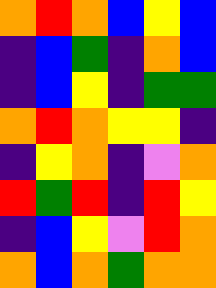[["orange", "red", "orange", "blue", "yellow", "blue"], ["indigo", "blue", "green", "indigo", "orange", "blue"], ["indigo", "blue", "yellow", "indigo", "green", "green"], ["orange", "red", "orange", "yellow", "yellow", "indigo"], ["indigo", "yellow", "orange", "indigo", "violet", "orange"], ["red", "green", "red", "indigo", "red", "yellow"], ["indigo", "blue", "yellow", "violet", "red", "orange"], ["orange", "blue", "orange", "green", "orange", "orange"]]